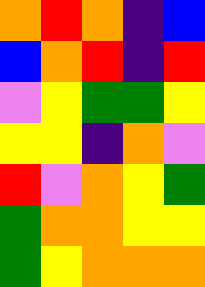[["orange", "red", "orange", "indigo", "blue"], ["blue", "orange", "red", "indigo", "red"], ["violet", "yellow", "green", "green", "yellow"], ["yellow", "yellow", "indigo", "orange", "violet"], ["red", "violet", "orange", "yellow", "green"], ["green", "orange", "orange", "yellow", "yellow"], ["green", "yellow", "orange", "orange", "orange"]]